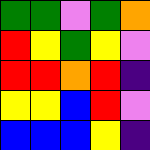[["green", "green", "violet", "green", "orange"], ["red", "yellow", "green", "yellow", "violet"], ["red", "red", "orange", "red", "indigo"], ["yellow", "yellow", "blue", "red", "violet"], ["blue", "blue", "blue", "yellow", "indigo"]]